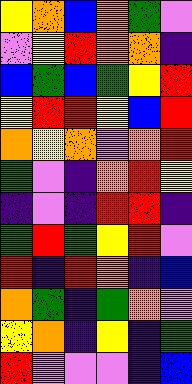[["yellow", "orange", "blue", "orange", "green", "violet"], ["violet", "yellow", "red", "orange", "orange", "indigo"], ["blue", "green", "blue", "green", "yellow", "red"], ["yellow", "red", "red", "yellow", "blue", "red"], ["orange", "yellow", "orange", "violet", "orange", "red"], ["green", "violet", "indigo", "orange", "red", "yellow"], ["indigo", "violet", "indigo", "red", "red", "indigo"], ["green", "red", "green", "yellow", "red", "violet"], ["red", "indigo", "red", "orange", "indigo", "blue"], ["orange", "green", "indigo", "green", "orange", "violet"], ["yellow", "orange", "indigo", "yellow", "indigo", "green"], ["red", "violet", "violet", "violet", "indigo", "blue"]]